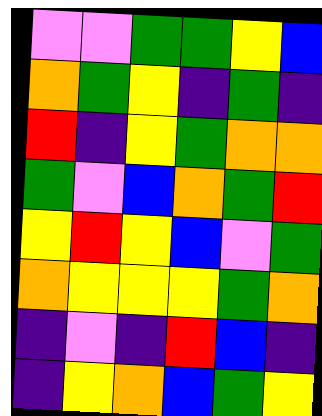[["violet", "violet", "green", "green", "yellow", "blue"], ["orange", "green", "yellow", "indigo", "green", "indigo"], ["red", "indigo", "yellow", "green", "orange", "orange"], ["green", "violet", "blue", "orange", "green", "red"], ["yellow", "red", "yellow", "blue", "violet", "green"], ["orange", "yellow", "yellow", "yellow", "green", "orange"], ["indigo", "violet", "indigo", "red", "blue", "indigo"], ["indigo", "yellow", "orange", "blue", "green", "yellow"]]